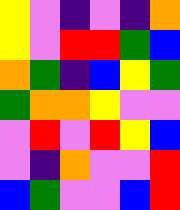[["yellow", "violet", "indigo", "violet", "indigo", "orange"], ["yellow", "violet", "red", "red", "green", "blue"], ["orange", "green", "indigo", "blue", "yellow", "green"], ["green", "orange", "orange", "yellow", "violet", "violet"], ["violet", "red", "violet", "red", "yellow", "blue"], ["violet", "indigo", "orange", "violet", "violet", "red"], ["blue", "green", "violet", "violet", "blue", "red"]]